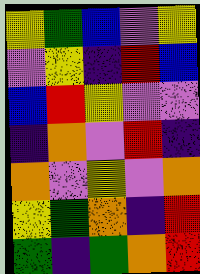[["yellow", "green", "blue", "violet", "yellow"], ["violet", "yellow", "indigo", "red", "blue"], ["blue", "red", "yellow", "violet", "violet"], ["indigo", "orange", "violet", "red", "indigo"], ["orange", "violet", "yellow", "violet", "orange"], ["yellow", "green", "orange", "indigo", "red"], ["green", "indigo", "green", "orange", "red"]]